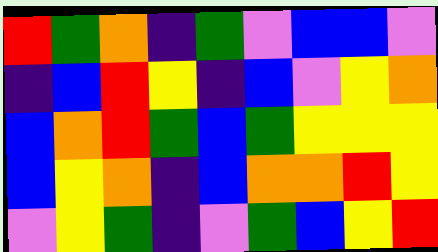[["red", "green", "orange", "indigo", "green", "violet", "blue", "blue", "violet"], ["indigo", "blue", "red", "yellow", "indigo", "blue", "violet", "yellow", "orange"], ["blue", "orange", "red", "green", "blue", "green", "yellow", "yellow", "yellow"], ["blue", "yellow", "orange", "indigo", "blue", "orange", "orange", "red", "yellow"], ["violet", "yellow", "green", "indigo", "violet", "green", "blue", "yellow", "red"]]